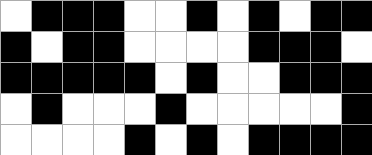[["white", "black", "black", "black", "white", "white", "black", "white", "black", "white", "black", "black"], ["black", "white", "black", "black", "white", "white", "white", "white", "black", "black", "black", "white"], ["black", "black", "black", "black", "black", "white", "black", "white", "white", "black", "black", "black"], ["white", "black", "white", "white", "white", "black", "white", "white", "white", "white", "white", "black"], ["white", "white", "white", "white", "black", "white", "black", "white", "black", "black", "black", "black"]]